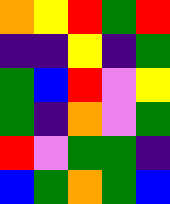[["orange", "yellow", "red", "green", "red"], ["indigo", "indigo", "yellow", "indigo", "green"], ["green", "blue", "red", "violet", "yellow"], ["green", "indigo", "orange", "violet", "green"], ["red", "violet", "green", "green", "indigo"], ["blue", "green", "orange", "green", "blue"]]